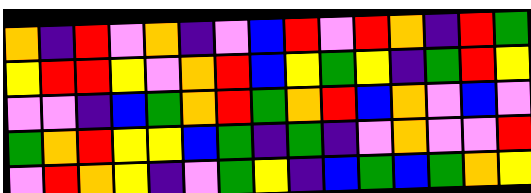[["orange", "indigo", "red", "violet", "orange", "indigo", "violet", "blue", "red", "violet", "red", "orange", "indigo", "red", "green"], ["yellow", "red", "red", "yellow", "violet", "orange", "red", "blue", "yellow", "green", "yellow", "indigo", "green", "red", "yellow"], ["violet", "violet", "indigo", "blue", "green", "orange", "red", "green", "orange", "red", "blue", "orange", "violet", "blue", "violet"], ["green", "orange", "red", "yellow", "yellow", "blue", "green", "indigo", "green", "indigo", "violet", "orange", "violet", "violet", "red"], ["violet", "red", "orange", "yellow", "indigo", "violet", "green", "yellow", "indigo", "blue", "green", "blue", "green", "orange", "yellow"]]